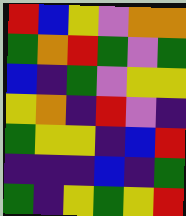[["red", "blue", "yellow", "violet", "orange", "orange"], ["green", "orange", "red", "green", "violet", "green"], ["blue", "indigo", "green", "violet", "yellow", "yellow"], ["yellow", "orange", "indigo", "red", "violet", "indigo"], ["green", "yellow", "yellow", "indigo", "blue", "red"], ["indigo", "indigo", "indigo", "blue", "indigo", "green"], ["green", "indigo", "yellow", "green", "yellow", "red"]]